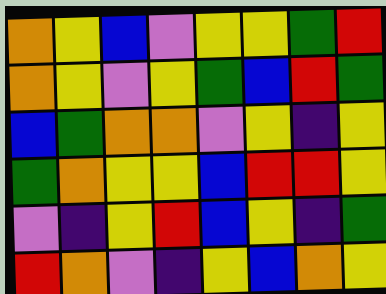[["orange", "yellow", "blue", "violet", "yellow", "yellow", "green", "red"], ["orange", "yellow", "violet", "yellow", "green", "blue", "red", "green"], ["blue", "green", "orange", "orange", "violet", "yellow", "indigo", "yellow"], ["green", "orange", "yellow", "yellow", "blue", "red", "red", "yellow"], ["violet", "indigo", "yellow", "red", "blue", "yellow", "indigo", "green"], ["red", "orange", "violet", "indigo", "yellow", "blue", "orange", "yellow"]]